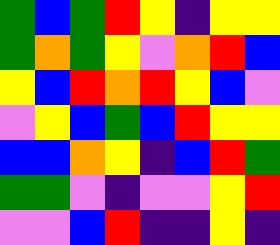[["green", "blue", "green", "red", "yellow", "indigo", "yellow", "yellow"], ["green", "orange", "green", "yellow", "violet", "orange", "red", "blue"], ["yellow", "blue", "red", "orange", "red", "yellow", "blue", "violet"], ["violet", "yellow", "blue", "green", "blue", "red", "yellow", "yellow"], ["blue", "blue", "orange", "yellow", "indigo", "blue", "red", "green"], ["green", "green", "violet", "indigo", "violet", "violet", "yellow", "red"], ["violet", "violet", "blue", "red", "indigo", "indigo", "yellow", "indigo"]]